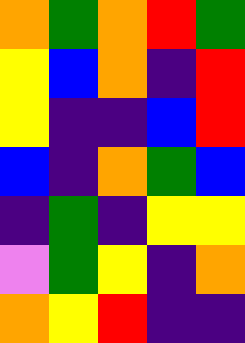[["orange", "green", "orange", "red", "green"], ["yellow", "blue", "orange", "indigo", "red"], ["yellow", "indigo", "indigo", "blue", "red"], ["blue", "indigo", "orange", "green", "blue"], ["indigo", "green", "indigo", "yellow", "yellow"], ["violet", "green", "yellow", "indigo", "orange"], ["orange", "yellow", "red", "indigo", "indigo"]]